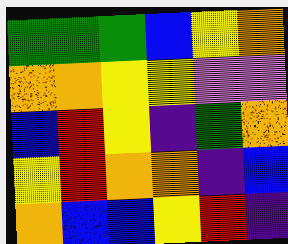[["green", "green", "green", "blue", "yellow", "orange"], ["orange", "orange", "yellow", "yellow", "violet", "violet"], ["blue", "red", "yellow", "indigo", "green", "orange"], ["yellow", "red", "orange", "orange", "indigo", "blue"], ["orange", "blue", "blue", "yellow", "red", "indigo"]]